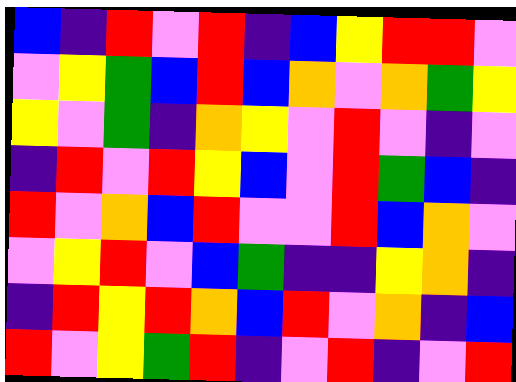[["blue", "indigo", "red", "violet", "red", "indigo", "blue", "yellow", "red", "red", "violet"], ["violet", "yellow", "green", "blue", "red", "blue", "orange", "violet", "orange", "green", "yellow"], ["yellow", "violet", "green", "indigo", "orange", "yellow", "violet", "red", "violet", "indigo", "violet"], ["indigo", "red", "violet", "red", "yellow", "blue", "violet", "red", "green", "blue", "indigo"], ["red", "violet", "orange", "blue", "red", "violet", "violet", "red", "blue", "orange", "violet"], ["violet", "yellow", "red", "violet", "blue", "green", "indigo", "indigo", "yellow", "orange", "indigo"], ["indigo", "red", "yellow", "red", "orange", "blue", "red", "violet", "orange", "indigo", "blue"], ["red", "violet", "yellow", "green", "red", "indigo", "violet", "red", "indigo", "violet", "red"]]